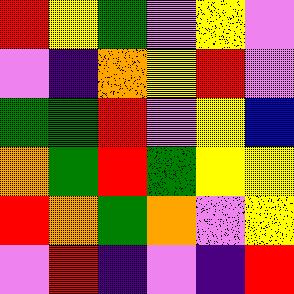[["red", "yellow", "green", "violet", "yellow", "violet"], ["violet", "indigo", "orange", "yellow", "red", "violet"], ["green", "green", "red", "violet", "yellow", "blue"], ["orange", "green", "red", "green", "yellow", "yellow"], ["red", "orange", "green", "orange", "violet", "yellow"], ["violet", "red", "indigo", "violet", "indigo", "red"]]